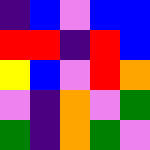[["indigo", "blue", "violet", "blue", "blue"], ["red", "red", "indigo", "red", "blue"], ["yellow", "blue", "violet", "red", "orange"], ["violet", "indigo", "orange", "violet", "green"], ["green", "indigo", "orange", "green", "violet"]]